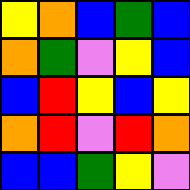[["yellow", "orange", "blue", "green", "blue"], ["orange", "green", "violet", "yellow", "blue"], ["blue", "red", "yellow", "blue", "yellow"], ["orange", "red", "violet", "red", "orange"], ["blue", "blue", "green", "yellow", "violet"]]